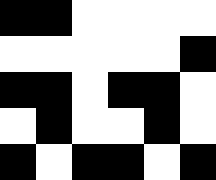[["black", "black", "white", "white", "white", "white"], ["white", "white", "white", "white", "white", "black"], ["black", "black", "white", "black", "black", "white"], ["white", "black", "white", "white", "black", "white"], ["black", "white", "black", "black", "white", "black"]]